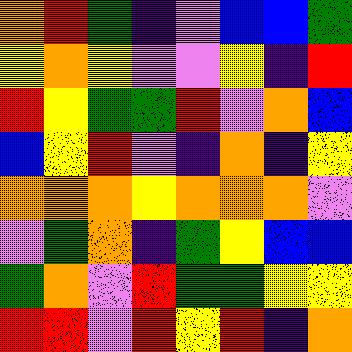[["orange", "red", "green", "indigo", "violet", "blue", "blue", "green"], ["yellow", "orange", "yellow", "violet", "violet", "yellow", "indigo", "red"], ["red", "yellow", "green", "green", "red", "violet", "orange", "blue"], ["blue", "yellow", "red", "violet", "indigo", "orange", "indigo", "yellow"], ["orange", "orange", "orange", "yellow", "orange", "orange", "orange", "violet"], ["violet", "green", "orange", "indigo", "green", "yellow", "blue", "blue"], ["green", "orange", "violet", "red", "green", "green", "yellow", "yellow"], ["red", "red", "violet", "red", "yellow", "red", "indigo", "orange"]]